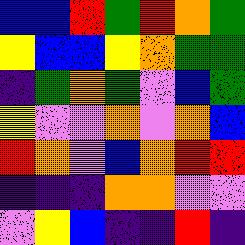[["blue", "blue", "red", "green", "red", "orange", "green"], ["yellow", "blue", "blue", "yellow", "orange", "green", "green"], ["indigo", "green", "orange", "green", "violet", "blue", "green"], ["yellow", "violet", "violet", "orange", "violet", "orange", "blue"], ["red", "orange", "violet", "blue", "orange", "red", "red"], ["indigo", "indigo", "indigo", "orange", "orange", "violet", "violet"], ["violet", "yellow", "blue", "indigo", "indigo", "red", "indigo"]]